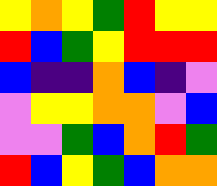[["yellow", "orange", "yellow", "green", "red", "yellow", "yellow"], ["red", "blue", "green", "yellow", "red", "red", "red"], ["blue", "indigo", "indigo", "orange", "blue", "indigo", "violet"], ["violet", "yellow", "yellow", "orange", "orange", "violet", "blue"], ["violet", "violet", "green", "blue", "orange", "red", "green"], ["red", "blue", "yellow", "green", "blue", "orange", "orange"]]